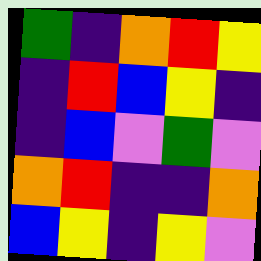[["green", "indigo", "orange", "red", "yellow"], ["indigo", "red", "blue", "yellow", "indigo"], ["indigo", "blue", "violet", "green", "violet"], ["orange", "red", "indigo", "indigo", "orange"], ["blue", "yellow", "indigo", "yellow", "violet"]]